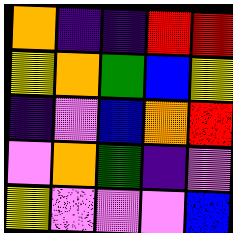[["orange", "indigo", "indigo", "red", "red"], ["yellow", "orange", "green", "blue", "yellow"], ["indigo", "violet", "blue", "orange", "red"], ["violet", "orange", "green", "indigo", "violet"], ["yellow", "violet", "violet", "violet", "blue"]]